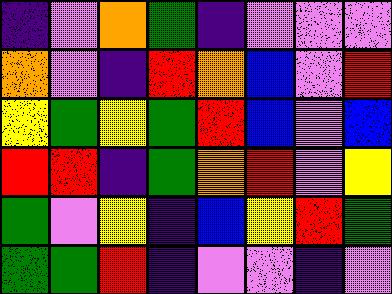[["indigo", "violet", "orange", "green", "indigo", "violet", "violet", "violet"], ["orange", "violet", "indigo", "red", "orange", "blue", "violet", "red"], ["yellow", "green", "yellow", "green", "red", "blue", "violet", "blue"], ["red", "red", "indigo", "green", "orange", "red", "violet", "yellow"], ["green", "violet", "yellow", "indigo", "blue", "yellow", "red", "green"], ["green", "green", "red", "indigo", "violet", "violet", "indigo", "violet"]]